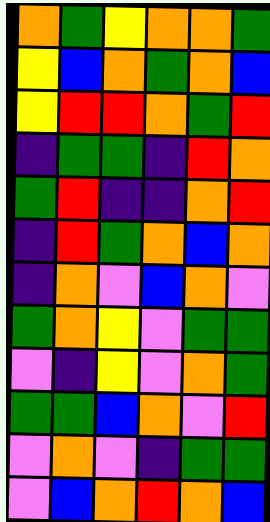[["orange", "green", "yellow", "orange", "orange", "green"], ["yellow", "blue", "orange", "green", "orange", "blue"], ["yellow", "red", "red", "orange", "green", "red"], ["indigo", "green", "green", "indigo", "red", "orange"], ["green", "red", "indigo", "indigo", "orange", "red"], ["indigo", "red", "green", "orange", "blue", "orange"], ["indigo", "orange", "violet", "blue", "orange", "violet"], ["green", "orange", "yellow", "violet", "green", "green"], ["violet", "indigo", "yellow", "violet", "orange", "green"], ["green", "green", "blue", "orange", "violet", "red"], ["violet", "orange", "violet", "indigo", "green", "green"], ["violet", "blue", "orange", "red", "orange", "blue"]]